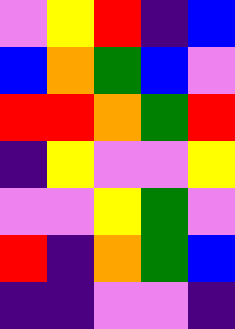[["violet", "yellow", "red", "indigo", "blue"], ["blue", "orange", "green", "blue", "violet"], ["red", "red", "orange", "green", "red"], ["indigo", "yellow", "violet", "violet", "yellow"], ["violet", "violet", "yellow", "green", "violet"], ["red", "indigo", "orange", "green", "blue"], ["indigo", "indigo", "violet", "violet", "indigo"]]